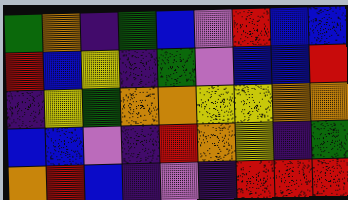[["green", "orange", "indigo", "green", "blue", "violet", "red", "blue", "blue"], ["red", "blue", "yellow", "indigo", "green", "violet", "blue", "blue", "red"], ["indigo", "yellow", "green", "orange", "orange", "yellow", "yellow", "orange", "orange"], ["blue", "blue", "violet", "indigo", "red", "orange", "yellow", "indigo", "green"], ["orange", "red", "blue", "indigo", "violet", "indigo", "red", "red", "red"]]